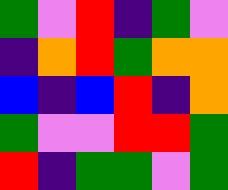[["green", "violet", "red", "indigo", "green", "violet"], ["indigo", "orange", "red", "green", "orange", "orange"], ["blue", "indigo", "blue", "red", "indigo", "orange"], ["green", "violet", "violet", "red", "red", "green"], ["red", "indigo", "green", "green", "violet", "green"]]